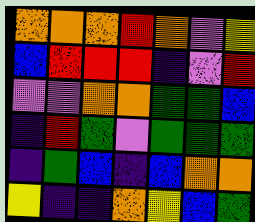[["orange", "orange", "orange", "red", "orange", "violet", "yellow"], ["blue", "red", "red", "red", "indigo", "violet", "red"], ["violet", "violet", "orange", "orange", "green", "green", "blue"], ["indigo", "red", "green", "violet", "green", "green", "green"], ["indigo", "green", "blue", "indigo", "blue", "orange", "orange"], ["yellow", "indigo", "indigo", "orange", "yellow", "blue", "green"]]